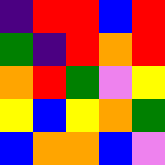[["indigo", "red", "red", "blue", "red"], ["green", "indigo", "red", "orange", "red"], ["orange", "red", "green", "violet", "yellow"], ["yellow", "blue", "yellow", "orange", "green"], ["blue", "orange", "orange", "blue", "violet"]]